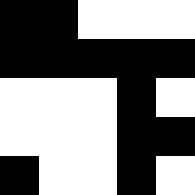[["black", "black", "white", "white", "white"], ["black", "black", "black", "black", "black"], ["white", "white", "white", "black", "white"], ["white", "white", "white", "black", "black"], ["black", "white", "white", "black", "white"]]